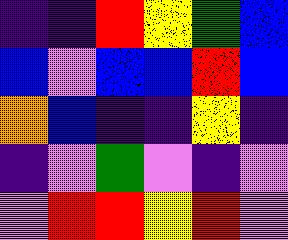[["indigo", "indigo", "red", "yellow", "green", "blue"], ["blue", "violet", "blue", "blue", "red", "blue"], ["orange", "blue", "indigo", "indigo", "yellow", "indigo"], ["indigo", "violet", "green", "violet", "indigo", "violet"], ["violet", "red", "red", "yellow", "red", "violet"]]